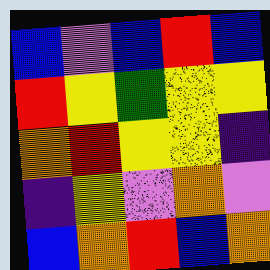[["blue", "violet", "blue", "red", "blue"], ["red", "yellow", "green", "yellow", "yellow"], ["orange", "red", "yellow", "yellow", "indigo"], ["indigo", "yellow", "violet", "orange", "violet"], ["blue", "orange", "red", "blue", "orange"]]